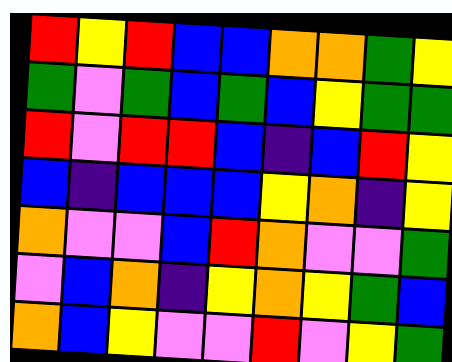[["red", "yellow", "red", "blue", "blue", "orange", "orange", "green", "yellow"], ["green", "violet", "green", "blue", "green", "blue", "yellow", "green", "green"], ["red", "violet", "red", "red", "blue", "indigo", "blue", "red", "yellow"], ["blue", "indigo", "blue", "blue", "blue", "yellow", "orange", "indigo", "yellow"], ["orange", "violet", "violet", "blue", "red", "orange", "violet", "violet", "green"], ["violet", "blue", "orange", "indigo", "yellow", "orange", "yellow", "green", "blue"], ["orange", "blue", "yellow", "violet", "violet", "red", "violet", "yellow", "green"]]